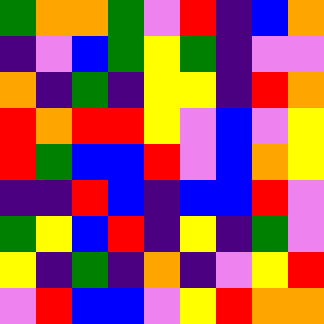[["green", "orange", "orange", "green", "violet", "red", "indigo", "blue", "orange"], ["indigo", "violet", "blue", "green", "yellow", "green", "indigo", "violet", "violet"], ["orange", "indigo", "green", "indigo", "yellow", "yellow", "indigo", "red", "orange"], ["red", "orange", "red", "red", "yellow", "violet", "blue", "violet", "yellow"], ["red", "green", "blue", "blue", "red", "violet", "blue", "orange", "yellow"], ["indigo", "indigo", "red", "blue", "indigo", "blue", "blue", "red", "violet"], ["green", "yellow", "blue", "red", "indigo", "yellow", "indigo", "green", "violet"], ["yellow", "indigo", "green", "indigo", "orange", "indigo", "violet", "yellow", "red"], ["violet", "red", "blue", "blue", "violet", "yellow", "red", "orange", "orange"]]